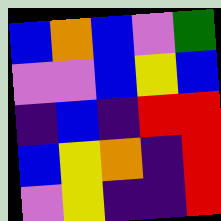[["blue", "orange", "blue", "violet", "green"], ["violet", "violet", "blue", "yellow", "blue"], ["indigo", "blue", "indigo", "red", "red"], ["blue", "yellow", "orange", "indigo", "red"], ["violet", "yellow", "indigo", "indigo", "red"]]